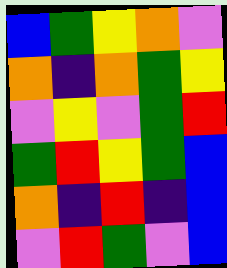[["blue", "green", "yellow", "orange", "violet"], ["orange", "indigo", "orange", "green", "yellow"], ["violet", "yellow", "violet", "green", "red"], ["green", "red", "yellow", "green", "blue"], ["orange", "indigo", "red", "indigo", "blue"], ["violet", "red", "green", "violet", "blue"]]